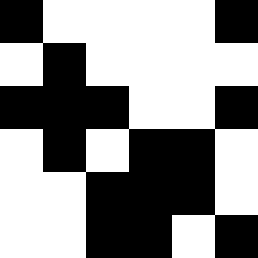[["black", "white", "white", "white", "white", "black"], ["white", "black", "white", "white", "white", "white"], ["black", "black", "black", "white", "white", "black"], ["white", "black", "white", "black", "black", "white"], ["white", "white", "black", "black", "black", "white"], ["white", "white", "black", "black", "white", "black"]]